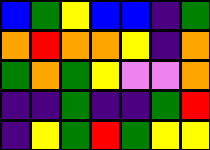[["blue", "green", "yellow", "blue", "blue", "indigo", "green"], ["orange", "red", "orange", "orange", "yellow", "indigo", "orange"], ["green", "orange", "green", "yellow", "violet", "violet", "orange"], ["indigo", "indigo", "green", "indigo", "indigo", "green", "red"], ["indigo", "yellow", "green", "red", "green", "yellow", "yellow"]]